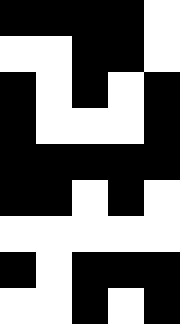[["black", "black", "black", "black", "white"], ["white", "white", "black", "black", "white"], ["black", "white", "black", "white", "black"], ["black", "white", "white", "white", "black"], ["black", "black", "black", "black", "black"], ["black", "black", "white", "black", "white"], ["white", "white", "white", "white", "white"], ["black", "white", "black", "black", "black"], ["white", "white", "black", "white", "black"]]